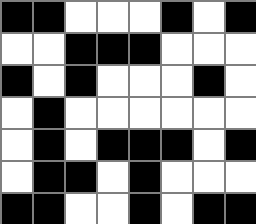[["black", "black", "white", "white", "white", "black", "white", "black"], ["white", "white", "black", "black", "black", "white", "white", "white"], ["black", "white", "black", "white", "white", "white", "black", "white"], ["white", "black", "white", "white", "white", "white", "white", "white"], ["white", "black", "white", "black", "black", "black", "white", "black"], ["white", "black", "black", "white", "black", "white", "white", "white"], ["black", "black", "white", "white", "black", "white", "black", "black"]]